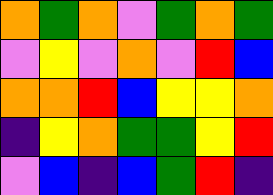[["orange", "green", "orange", "violet", "green", "orange", "green"], ["violet", "yellow", "violet", "orange", "violet", "red", "blue"], ["orange", "orange", "red", "blue", "yellow", "yellow", "orange"], ["indigo", "yellow", "orange", "green", "green", "yellow", "red"], ["violet", "blue", "indigo", "blue", "green", "red", "indigo"]]